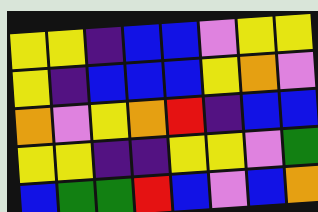[["yellow", "yellow", "indigo", "blue", "blue", "violet", "yellow", "yellow"], ["yellow", "indigo", "blue", "blue", "blue", "yellow", "orange", "violet"], ["orange", "violet", "yellow", "orange", "red", "indigo", "blue", "blue"], ["yellow", "yellow", "indigo", "indigo", "yellow", "yellow", "violet", "green"], ["blue", "green", "green", "red", "blue", "violet", "blue", "orange"]]